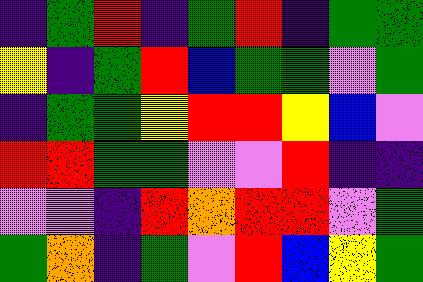[["indigo", "green", "red", "indigo", "green", "red", "indigo", "green", "green"], ["yellow", "indigo", "green", "red", "blue", "green", "green", "violet", "green"], ["indigo", "green", "green", "yellow", "red", "red", "yellow", "blue", "violet"], ["red", "red", "green", "green", "violet", "violet", "red", "indigo", "indigo"], ["violet", "violet", "indigo", "red", "orange", "red", "red", "violet", "green"], ["green", "orange", "indigo", "green", "violet", "red", "blue", "yellow", "green"]]